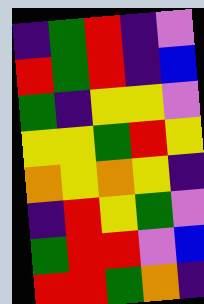[["indigo", "green", "red", "indigo", "violet"], ["red", "green", "red", "indigo", "blue"], ["green", "indigo", "yellow", "yellow", "violet"], ["yellow", "yellow", "green", "red", "yellow"], ["orange", "yellow", "orange", "yellow", "indigo"], ["indigo", "red", "yellow", "green", "violet"], ["green", "red", "red", "violet", "blue"], ["red", "red", "green", "orange", "indigo"]]